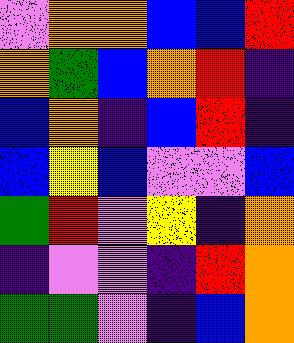[["violet", "orange", "orange", "blue", "blue", "red"], ["orange", "green", "blue", "orange", "red", "indigo"], ["blue", "orange", "indigo", "blue", "red", "indigo"], ["blue", "yellow", "blue", "violet", "violet", "blue"], ["green", "red", "violet", "yellow", "indigo", "orange"], ["indigo", "violet", "violet", "indigo", "red", "orange"], ["green", "green", "violet", "indigo", "blue", "orange"]]